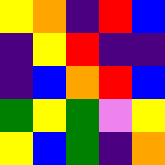[["yellow", "orange", "indigo", "red", "blue"], ["indigo", "yellow", "red", "indigo", "indigo"], ["indigo", "blue", "orange", "red", "blue"], ["green", "yellow", "green", "violet", "yellow"], ["yellow", "blue", "green", "indigo", "orange"]]